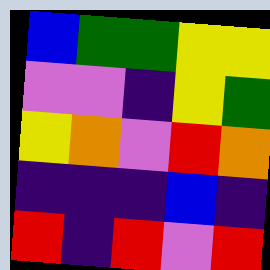[["blue", "green", "green", "yellow", "yellow"], ["violet", "violet", "indigo", "yellow", "green"], ["yellow", "orange", "violet", "red", "orange"], ["indigo", "indigo", "indigo", "blue", "indigo"], ["red", "indigo", "red", "violet", "red"]]